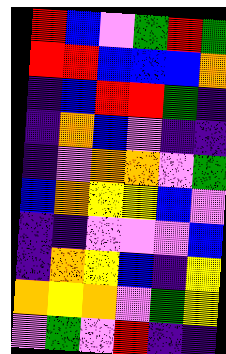[["red", "blue", "violet", "green", "red", "green"], ["red", "red", "blue", "blue", "blue", "orange"], ["indigo", "blue", "red", "red", "green", "indigo"], ["indigo", "orange", "blue", "violet", "indigo", "indigo"], ["indigo", "violet", "orange", "orange", "violet", "green"], ["blue", "orange", "yellow", "yellow", "blue", "violet"], ["indigo", "indigo", "violet", "violet", "violet", "blue"], ["indigo", "orange", "yellow", "blue", "indigo", "yellow"], ["orange", "yellow", "orange", "violet", "green", "yellow"], ["violet", "green", "violet", "red", "indigo", "indigo"]]